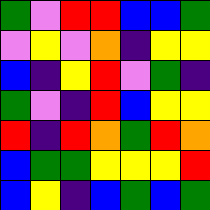[["green", "violet", "red", "red", "blue", "blue", "green"], ["violet", "yellow", "violet", "orange", "indigo", "yellow", "yellow"], ["blue", "indigo", "yellow", "red", "violet", "green", "indigo"], ["green", "violet", "indigo", "red", "blue", "yellow", "yellow"], ["red", "indigo", "red", "orange", "green", "red", "orange"], ["blue", "green", "green", "yellow", "yellow", "yellow", "red"], ["blue", "yellow", "indigo", "blue", "green", "blue", "green"]]